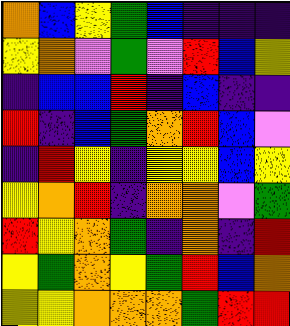[["orange", "blue", "yellow", "green", "blue", "indigo", "indigo", "indigo"], ["yellow", "orange", "violet", "green", "violet", "red", "blue", "yellow"], ["indigo", "blue", "blue", "red", "indigo", "blue", "indigo", "indigo"], ["red", "indigo", "blue", "green", "orange", "red", "blue", "violet"], ["indigo", "red", "yellow", "indigo", "yellow", "yellow", "blue", "yellow"], ["yellow", "orange", "red", "indigo", "orange", "orange", "violet", "green"], ["red", "yellow", "orange", "green", "indigo", "orange", "indigo", "red"], ["yellow", "green", "orange", "yellow", "green", "red", "blue", "orange"], ["yellow", "yellow", "orange", "orange", "orange", "green", "red", "red"]]